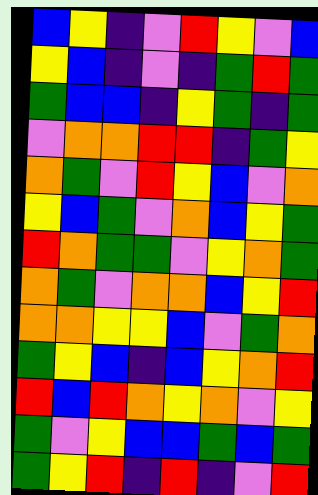[["blue", "yellow", "indigo", "violet", "red", "yellow", "violet", "blue"], ["yellow", "blue", "indigo", "violet", "indigo", "green", "red", "green"], ["green", "blue", "blue", "indigo", "yellow", "green", "indigo", "green"], ["violet", "orange", "orange", "red", "red", "indigo", "green", "yellow"], ["orange", "green", "violet", "red", "yellow", "blue", "violet", "orange"], ["yellow", "blue", "green", "violet", "orange", "blue", "yellow", "green"], ["red", "orange", "green", "green", "violet", "yellow", "orange", "green"], ["orange", "green", "violet", "orange", "orange", "blue", "yellow", "red"], ["orange", "orange", "yellow", "yellow", "blue", "violet", "green", "orange"], ["green", "yellow", "blue", "indigo", "blue", "yellow", "orange", "red"], ["red", "blue", "red", "orange", "yellow", "orange", "violet", "yellow"], ["green", "violet", "yellow", "blue", "blue", "green", "blue", "green"], ["green", "yellow", "red", "indigo", "red", "indigo", "violet", "red"]]